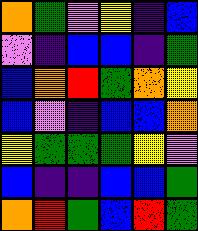[["orange", "green", "violet", "yellow", "indigo", "blue"], ["violet", "indigo", "blue", "blue", "indigo", "green"], ["blue", "orange", "red", "green", "orange", "yellow"], ["blue", "violet", "indigo", "blue", "blue", "orange"], ["yellow", "green", "green", "green", "yellow", "violet"], ["blue", "indigo", "indigo", "blue", "blue", "green"], ["orange", "red", "green", "blue", "red", "green"]]